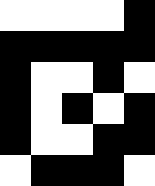[["white", "white", "white", "white", "black"], ["black", "black", "black", "black", "black"], ["black", "white", "white", "black", "white"], ["black", "white", "black", "white", "black"], ["black", "white", "white", "black", "black"], ["white", "black", "black", "black", "white"]]